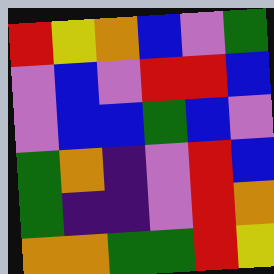[["red", "yellow", "orange", "blue", "violet", "green"], ["violet", "blue", "violet", "red", "red", "blue"], ["violet", "blue", "blue", "green", "blue", "violet"], ["green", "orange", "indigo", "violet", "red", "blue"], ["green", "indigo", "indigo", "violet", "red", "orange"], ["orange", "orange", "green", "green", "red", "yellow"]]